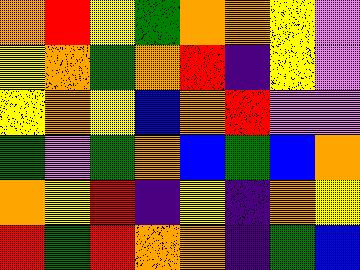[["orange", "red", "yellow", "green", "orange", "orange", "yellow", "violet"], ["yellow", "orange", "green", "orange", "red", "indigo", "yellow", "violet"], ["yellow", "orange", "yellow", "blue", "orange", "red", "violet", "violet"], ["green", "violet", "green", "orange", "blue", "green", "blue", "orange"], ["orange", "yellow", "red", "indigo", "yellow", "indigo", "orange", "yellow"], ["red", "green", "red", "orange", "orange", "indigo", "green", "blue"]]